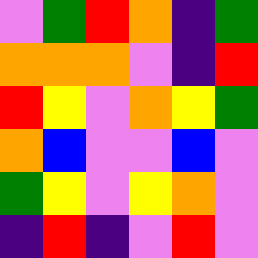[["violet", "green", "red", "orange", "indigo", "green"], ["orange", "orange", "orange", "violet", "indigo", "red"], ["red", "yellow", "violet", "orange", "yellow", "green"], ["orange", "blue", "violet", "violet", "blue", "violet"], ["green", "yellow", "violet", "yellow", "orange", "violet"], ["indigo", "red", "indigo", "violet", "red", "violet"]]